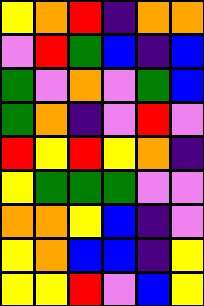[["yellow", "orange", "red", "indigo", "orange", "orange"], ["violet", "red", "green", "blue", "indigo", "blue"], ["green", "violet", "orange", "violet", "green", "blue"], ["green", "orange", "indigo", "violet", "red", "violet"], ["red", "yellow", "red", "yellow", "orange", "indigo"], ["yellow", "green", "green", "green", "violet", "violet"], ["orange", "orange", "yellow", "blue", "indigo", "violet"], ["yellow", "orange", "blue", "blue", "indigo", "yellow"], ["yellow", "yellow", "red", "violet", "blue", "yellow"]]